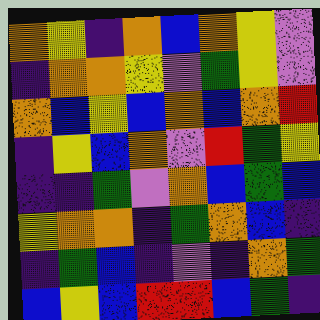[["orange", "yellow", "indigo", "orange", "blue", "orange", "yellow", "violet"], ["indigo", "orange", "orange", "yellow", "violet", "green", "yellow", "violet"], ["orange", "blue", "yellow", "blue", "orange", "blue", "orange", "red"], ["indigo", "yellow", "blue", "orange", "violet", "red", "green", "yellow"], ["indigo", "indigo", "green", "violet", "orange", "blue", "green", "blue"], ["yellow", "orange", "orange", "indigo", "green", "orange", "blue", "indigo"], ["indigo", "green", "blue", "indigo", "violet", "indigo", "orange", "green"], ["blue", "yellow", "blue", "red", "red", "blue", "green", "indigo"]]